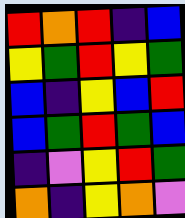[["red", "orange", "red", "indigo", "blue"], ["yellow", "green", "red", "yellow", "green"], ["blue", "indigo", "yellow", "blue", "red"], ["blue", "green", "red", "green", "blue"], ["indigo", "violet", "yellow", "red", "green"], ["orange", "indigo", "yellow", "orange", "violet"]]